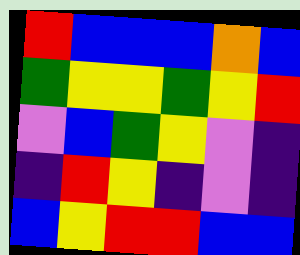[["red", "blue", "blue", "blue", "orange", "blue"], ["green", "yellow", "yellow", "green", "yellow", "red"], ["violet", "blue", "green", "yellow", "violet", "indigo"], ["indigo", "red", "yellow", "indigo", "violet", "indigo"], ["blue", "yellow", "red", "red", "blue", "blue"]]